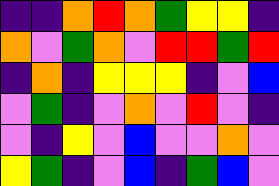[["indigo", "indigo", "orange", "red", "orange", "green", "yellow", "yellow", "indigo"], ["orange", "violet", "green", "orange", "violet", "red", "red", "green", "red"], ["indigo", "orange", "indigo", "yellow", "yellow", "yellow", "indigo", "violet", "blue"], ["violet", "green", "indigo", "violet", "orange", "violet", "red", "violet", "indigo"], ["violet", "indigo", "yellow", "violet", "blue", "violet", "violet", "orange", "violet"], ["yellow", "green", "indigo", "violet", "blue", "indigo", "green", "blue", "violet"]]